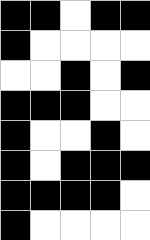[["black", "black", "white", "black", "black"], ["black", "white", "white", "white", "white"], ["white", "white", "black", "white", "black"], ["black", "black", "black", "white", "white"], ["black", "white", "white", "black", "white"], ["black", "white", "black", "black", "black"], ["black", "black", "black", "black", "white"], ["black", "white", "white", "white", "white"]]